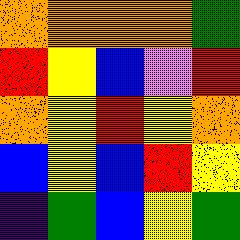[["orange", "orange", "orange", "orange", "green"], ["red", "yellow", "blue", "violet", "red"], ["orange", "yellow", "red", "yellow", "orange"], ["blue", "yellow", "blue", "red", "yellow"], ["indigo", "green", "blue", "yellow", "green"]]